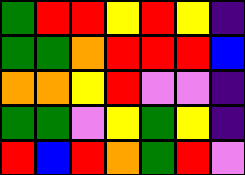[["green", "red", "red", "yellow", "red", "yellow", "indigo"], ["green", "green", "orange", "red", "red", "red", "blue"], ["orange", "orange", "yellow", "red", "violet", "violet", "indigo"], ["green", "green", "violet", "yellow", "green", "yellow", "indigo"], ["red", "blue", "red", "orange", "green", "red", "violet"]]